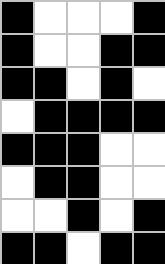[["black", "white", "white", "white", "black"], ["black", "white", "white", "black", "black"], ["black", "black", "white", "black", "white"], ["white", "black", "black", "black", "black"], ["black", "black", "black", "white", "white"], ["white", "black", "black", "white", "white"], ["white", "white", "black", "white", "black"], ["black", "black", "white", "black", "black"]]